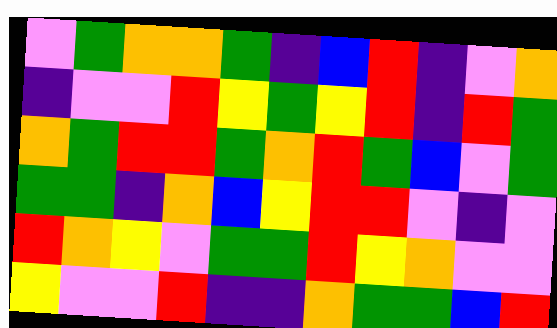[["violet", "green", "orange", "orange", "green", "indigo", "blue", "red", "indigo", "violet", "orange"], ["indigo", "violet", "violet", "red", "yellow", "green", "yellow", "red", "indigo", "red", "green"], ["orange", "green", "red", "red", "green", "orange", "red", "green", "blue", "violet", "green"], ["green", "green", "indigo", "orange", "blue", "yellow", "red", "red", "violet", "indigo", "violet"], ["red", "orange", "yellow", "violet", "green", "green", "red", "yellow", "orange", "violet", "violet"], ["yellow", "violet", "violet", "red", "indigo", "indigo", "orange", "green", "green", "blue", "red"]]